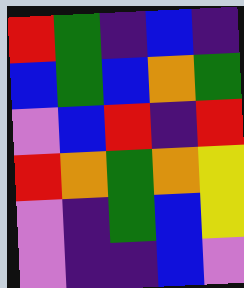[["red", "green", "indigo", "blue", "indigo"], ["blue", "green", "blue", "orange", "green"], ["violet", "blue", "red", "indigo", "red"], ["red", "orange", "green", "orange", "yellow"], ["violet", "indigo", "green", "blue", "yellow"], ["violet", "indigo", "indigo", "blue", "violet"]]